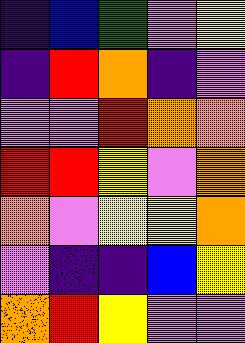[["indigo", "blue", "green", "violet", "yellow"], ["indigo", "red", "orange", "indigo", "violet"], ["violet", "violet", "red", "orange", "orange"], ["red", "red", "yellow", "violet", "orange"], ["orange", "violet", "yellow", "yellow", "orange"], ["violet", "indigo", "indigo", "blue", "yellow"], ["orange", "red", "yellow", "violet", "violet"]]